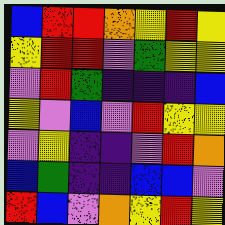[["blue", "red", "red", "orange", "yellow", "red", "yellow"], ["yellow", "red", "red", "violet", "green", "yellow", "yellow"], ["violet", "red", "green", "indigo", "indigo", "indigo", "blue"], ["yellow", "violet", "blue", "violet", "red", "yellow", "yellow"], ["violet", "yellow", "indigo", "indigo", "violet", "red", "orange"], ["blue", "green", "indigo", "indigo", "blue", "blue", "violet"], ["red", "blue", "violet", "orange", "yellow", "red", "yellow"]]